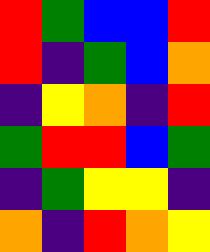[["red", "green", "blue", "blue", "red"], ["red", "indigo", "green", "blue", "orange"], ["indigo", "yellow", "orange", "indigo", "red"], ["green", "red", "red", "blue", "green"], ["indigo", "green", "yellow", "yellow", "indigo"], ["orange", "indigo", "red", "orange", "yellow"]]